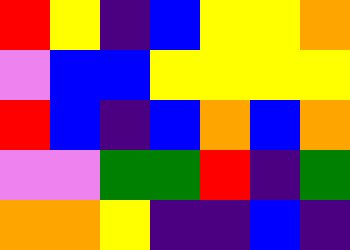[["red", "yellow", "indigo", "blue", "yellow", "yellow", "orange"], ["violet", "blue", "blue", "yellow", "yellow", "yellow", "yellow"], ["red", "blue", "indigo", "blue", "orange", "blue", "orange"], ["violet", "violet", "green", "green", "red", "indigo", "green"], ["orange", "orange", "yellow", "indigo", "indigo", "blue", "indigo"]]